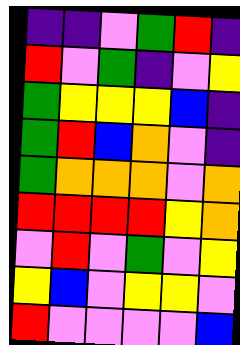[["indigo", "indigo", "violet", "green", "red", "indigo"], ["red", "violet", "green", "indigo", "violet", "yellow"], ["green", "yellow", "yellow", "yellow", "blue", "indigo"], ["green", "red", "blue", "orange", "violet", "indigo"], ["green", "orange", "orange", "orange", "violet", "orange"], ["red", "red", "red", "red", "yellow", "orange"], ["violet", "red", "violet", "green", "violet", "yellow"], ["yellow", "blue", "violet", "yellow", "yellow", "violet"], ["red", "violet", "violet", "violet", "violet", "blue"]]